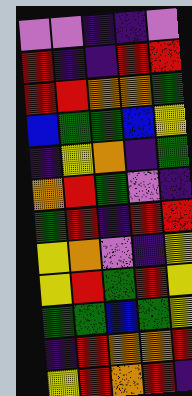[["violet", "violet", "indigo", "indigo", "violet"], ["red", "indigo", "indigo", "red", "red"], ["red", "red", "orange", "orange", "green"], ["blue", "green", "green", "blue", "yellow"], ["indigo", "yellow", "orange", "indigo", "green"], ["orange", "red", "green", "violet", "indigo"], ["green", "red", "indigo", "red", "red"], ["yellow", "orange", "violet", "indigo", "yellow"], ["yellow", "red", "green", "red", "yellow"], ["green", "green", "blue", "green", "yellow"], ["indigo", "red", "orange", "orange", "red"], ["yellow", "red", "orange", "red", "indigo"]]